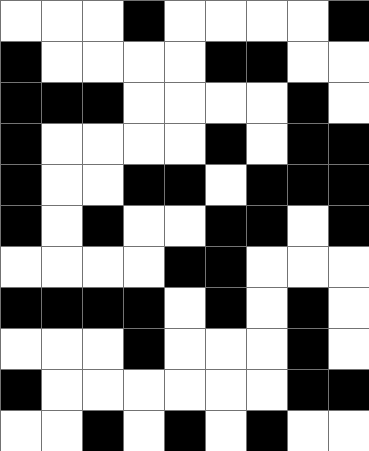[["white", "white", "white", "black", "white", "white", "white", "white", "black"], ["black", "white", "white", "white", "white", "black", "black", "white", "white"], ["black", "black", "black", "white", "white", "white", "white", "black", "white"], ["black", "white", "white", "white", "white", "black", "white", "black", "black"], ["black", "white", "white", "black", "black", "white", "black", "black", "black"], ["black", "white", "black", "white", "white", "black", "black", "white", "black"], ["white", "white", "white", "white", "black", "black", "white", "white", "white"], ["black", "black", "black", "black", "white", "black", "white", "black", "white"], ["white", "white", "white", "black", "white", "white", "white", "black", "white"], ["black", "white", "white", "white", "white", "white", "white", "black", "black"], ["white", "white", "black", "white", "black", "white", "black", "white", "white"]]